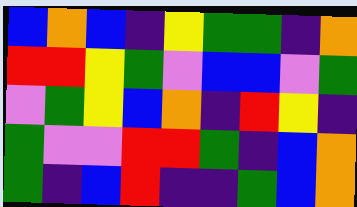[["blue", "orange", "blue", "indigo", "yellow", "green", "green", "indigo", "orange"], ["red", "red", "yellow", "green", "violet", "blue", "blue", "violet", "green"], ["violet", "green", "yellow", "blue", "orange", "indigo", "red", "yellow", "indigo"], ["green", "violet", "violet", "red", "red", "green", "indigo", "blue", "orange"], ["green", "indigo", "blue", "red", "indigo", "indigo", "green", "blue", "orange"]]